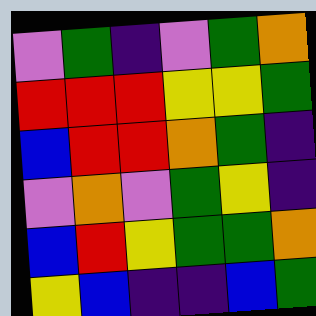[["violet", "green", "indigo", "violet", "green", "orange"], ["red", "red", "red", "yellow", "yellow", "green"], ["blue", "red", "red", "orange", "green", "indigo"], ["violet", "orange", "violet", "green", "yellow", "indigo"], ["blue", "red", "yellow", "green", "green", "orange"], ["yellow", "blue", "indigo", "indigo", "blue", "green"]]